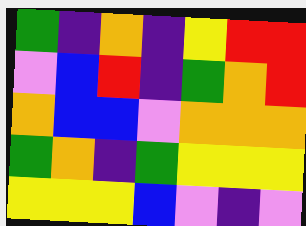[["green", "indigo", "orange", "indigo", "yellow", "red", "red"], ["violet", "blue", "red", "indigo", "green", "orange", "red"], ["orange", "blue", "blue", "violet", "orange", "orange", "orange"], ["green", "orange", "indigo", "green", "yellow", "yellow", "yellow"], ["yellow", "yellow", "yellow", "blue", "violet", "indigo", "violet"]]